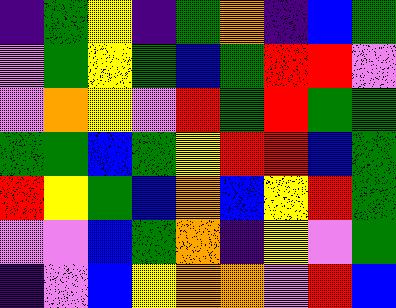[["indigo", "green", "yellow", "indigo", "green", "orange", "indigo", "blue", "green"], ["violet", "green", "yellow", "green", "blue", "green", "red", "red", "violet"], ["violet", "orange", "yellow", "violet", "red", "green", "red", "green", "green"], ["green", "green", "blue", "green", "yellow", "red", "red", "blue", "green"], ["red", "yellow", "green", "blue", "orange", "blue", "yellow", "red", "green"], ["violet", "violet", "blue", "green", "orange", "indigo", "yellow", "violet", "green"], ["indigo", "violet", "blue", "yellow", "orange", "orange", "violet", "red", "blue"]]